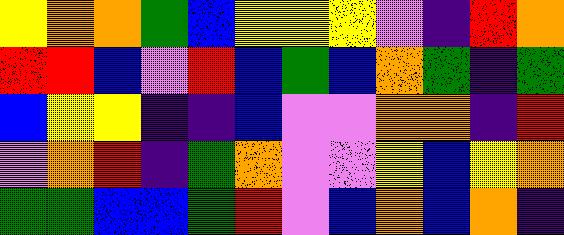[["yellow", "orange", "orange", "green", "blue", "yellow", "yellow", "yellow", "violet", "indigo", "red", "orange"], ["red", "red", "blue", "violet", "red", "blue", "green", "blue", "orange", "green", "indigo", "green"], ["blue", "yellow", "yellow", "indigo", "indigo", "blue", "violet", "violet", "orange", "orange", "indigo", "red"], ["violet", "orange", "red", "indigo", "green", "orange", "violet", "violet", "yellow", "blue", "yellow", "orange"], ["green", "green", "blue", "blue", "green", "red", "violet", "blue", "orange", "blue", "orange", "indigo"]]